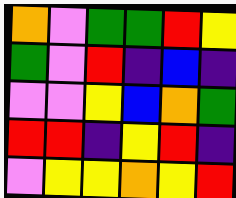[["orange", "violet", "green", "green", "red", "yellow"], ["green", "violet", "red", "indigo", "blue", "indigo"], ["violet", "violet", "yellow", "blue", "orange", "green"], ["red", "red", "indigo", "yellow", "red", "indigo"], ["violet", "yellow", "yellow", "orange", "yellow", "red"]]